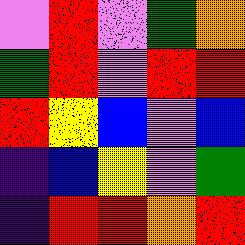[["violet", "red", "violet", "green", "orange"], ["green", "red", "violet", "red", "red"], ["red", "yellow", "blue", "violet", "blue"], ["indigo", "blue", "yellow", "violet", "green"], ["indigo", "red", "red", "orange", "red"]]